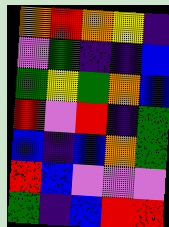[["orange", "red", "orange", "yellow", "indigo"], ["violet", "green", "indigo", "indigo", "blue"], ["green", "yellow", "green", "orange", "blue"], ["red", "violet", "red", "indigo", "green"], ["blue", "indigo", "blue", "orange", "green"], ["red", "blue", "violet", "violet", "violet"], ["green", "indigo", "blue", "red", "red"]]